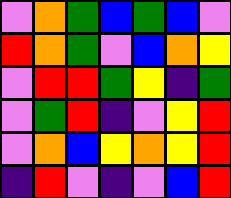[["violet", "orange", "green", "blue", "green", "blue", "violet"], ["red", "orange", "green", "violet", "blue", "orange", "yellow"], ["violet", "red", "red", "green", "yellow", "indigo", "green"], ["violet", "green", "red", "indigo", "violet", "yellow", "red"], ["violet", "orange", "blue", "yellow", "orange", "yellow", "red"], ["indigo", "red", "violet", "indigo", "violet", "blue", "red"]]